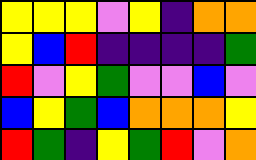[["yellow", "yellow", "yellow", "violet", "yellow", "indigo", "orange", "orange"], ["yellow", "blue", "red", "indigo", "indigo", "indigo", "indigo", "green"], ["red", "violet", "yellow", "green", "violet", "violet", "blue", "violet"], ["blue", "yellow", "green", "blue", "orange", "orange", "orange", "yellow"], ["red", "green", "indigo", "yellow", "green", "red", "violet", "orange"]]